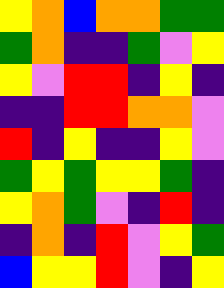[["yellow", "orange", "blue", "orange", "orange", "green", "green"], ["green", "orange", "indigo", "indigo", "green", "violet", "yellow"], ["yellow", "violet", "red", "red", "indigo", "yellow", "indigo"], ["indigo", "indigo", "red", "red", "orange", "orange", "violet"], ["red", "indigo", "yellow", "indigo", "indigo", "yellow", "violet"], ["green", "yellow", "green", "yellow", "yellow", "green", "indigo"], ["yellow", "orange", "green", "violet", "indigo", "red", "indigo"], ["indigo", "orange", "indigo", "red", "violet", "yellow", "green"], ["blue", "yellow", "yellow", "red", "violet", "indigo", "yellow"]]